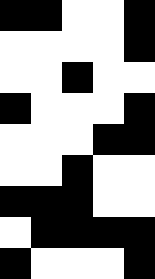[["black", "black", "white", "white", "black"], ["white", "white", "white", "white", "black"], ["white", "white", "black", "white", "white"], ["black", "white", "white", "white", "black"], ["white", "white", "white", "black", "black"], ["white", "white", "black", "white", "white"], ["black", "black", "black", "white", "white"], ["white", "black", "black", "black", "black"], ["black", "white", "white", "white", "black"]]